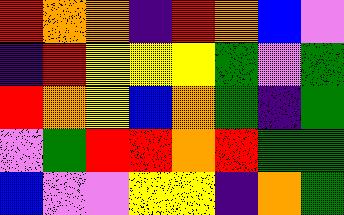[["red", "orange", "orange", "indigo", "red", "orange", "blue", "violet"], ["indigo", "red", "yellow", "yellow", "yellow", "green", "violet", "green"], ["red", "orange", "yellow", "blue", "orange", "green", "indigo", "green"], ["violet", "green", "red", "red", "orange", "red", "green", "green"], ["blue", "violet", "violet", "yellow", "yellow", "indigo", "orange", "green"]]